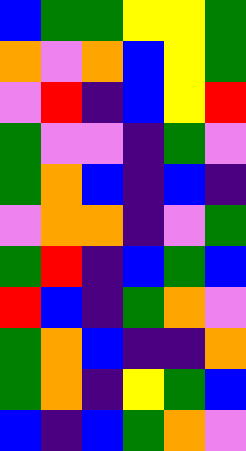[["blue", "green", "green", "yellow", "yellow", "green"], ["orange", "violet", "orange", "blue", "yellow", "green"], ["violet", "red", "indigo", "blue", "yellow", "red"], ["green", "violet", "violet", "indigo", "green", "violet"], ["green", "orange", "blue", "indigo", "blue", "indigo"], ["violet", "orange", "orange", "indigo", "violet", "green"], ["green", "red", "indigo", "blue", "green", "blue"], ["red", "blue", "indigo", "green", "orange", "violet"], ["green", "orange", "blue", "indigo", "indigo", "orange"], ["green", "orange", "indigo", "yellow", "green", "blue"], ["blue", "indigo", "blue", "green", "orange", "violet"]]